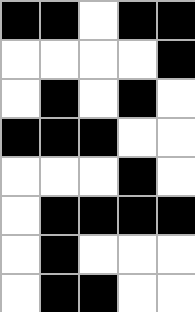[["black", "black", "white", "black", "black"], ["white", "white", "white", "white", "black"], ["white", "black", "white", "black", "white"], ["black", "black", "black", "white", "white"], ["white", "white", "white", "black", "white"], ["white", "black", "black", "black", "black"], ["white", "black", "white", "white", "white"], ["white", "black", "black", "white", "white"]]